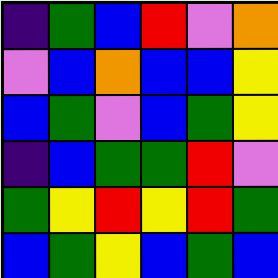[["indigo", "green", "blue", "red", "violet", "orange"], ["violet", "blue", "orange", "blue", "blue", "yellow"], ["blue", "green", "violet", "blue", "green", "yellow"], ["indigo", "blue", "green", "green", "red", "violet"], ["green", "yellow", "red", "yellow", "red", "green"], ["blue", "green", "yellow", "blue", "green", "blue"]]